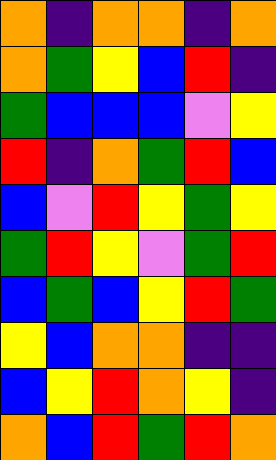[["orange", "indigo", "orange", "orange", "indigo", "orange"], ["orange", "green", "yellow", "blue", "red", "indigo"], ["green", "blue", "blue", "blue", "violet", "yellow"], ["red", "indigo", "orange", "green", "red", "blue"], ["blue", "violet", "red", "yellow", "green", "yellow"], ["green", "red", "yellow", "violet", "green", "red"], ["blue", "green", "blue", "yellow", "red", "green"], ["yellow", "blue", "orange", "orange", "indigo", "indigo"], ["blue", "yellow", "red", "orange", "yellow", "indigo"], ["orange", "blue", "red", "green", "red", "orange"]]